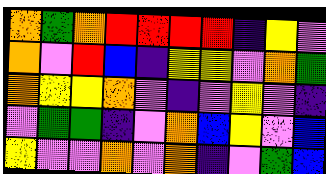[["orange", "green", "orange", "red", "red", "red", "red", "indigo", "yellow", "violet"], ["orange", "violet", "red", "blue", "indigo", "yellow", "yellow", "violet", "orange", "green"], ["orange", "yellow", "yellow", "orange", "violet", "indigo", "violet", "yellow", "violet", "indigo"], ["violet", "green", "green", "indigo", "violet", "orange", "blue", "yellow", "violet", "blue"], ["yellow", "violet", "violet", "orange", "violet", "orange", "indigo", "violet", "green", "blue"]]